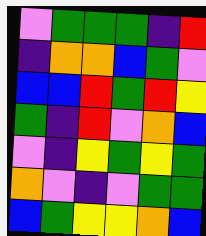[["violet", "green", "green", "green", "indigo", "red"], ["indigo", "orange", "orange", "blue", "green", "violet"], ["blue", "blue", "red", "green", "red", "yellow"], ["green", "indigo", "red", "violet", "orange", "blue"], ["violet", "indigo", "yellow", "green", "yellow", "green"], ["orange", "violet", "indigo", "violet", "green", "green"], ["blue", "green", "yellow", "yellow", "orange", "blue"]]